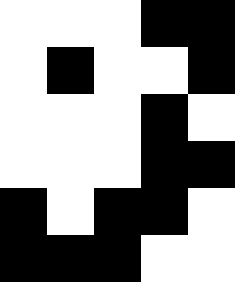[["white", "white", "white", "black", "black"], ["white", "black", "white", "white", "black"], ["white", "white", "white", "black", "white"], ["white", "white", "white", "black", "black"], ["black", "white", "black", "black", "white"], ["black", "black", "black", "white", "white"]]